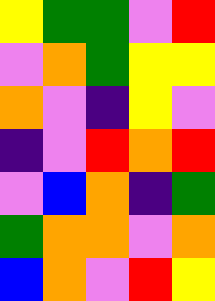[["yellow", "green", "green", "violet", "red"], ["violet", "orange", "green", "yellow", "yellow"], ["orange", "violet", "indigo", "yellow", "violet"], ["indigo", "violet", "red", "orange", "red"], ["violet", "blue", "orange", "indigo", "green"], ["green", "orange", "orange", "violet", "orange"], ["blue", "orange", "violet", "red", "yellow"]]